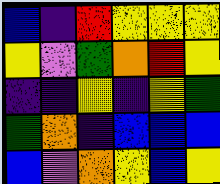[["blue", "indigo", "red", "yellow", "yellow", "yellow"], ["yellow", "violet", "green", "orange", "red", "yellow"], ["indigo", "indigo", "yellow", "indigo", "yellow", "green"], ["green", "orange", "indigo", "blue", "blue", "blue"], ["blue", "violet", "orange", "yellow", "blue", "yellow"]]